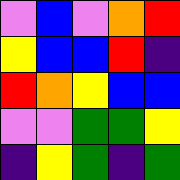[["violet", "blue", "violet", "orange", "red"], ["yellow", "blue", "blue", "red", "indigo"], ["red", "orange", "yellow", "blue", "blue"], ["violet", "violet", "green", "green", "yellow"], ["indigo", "yellow", "green", "indigo", "green"]]